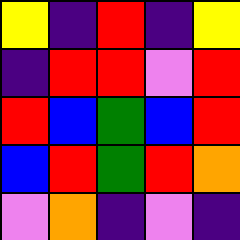[["yellow", "indigo", "red", "indigo", "yellow"], ["indigo", "red", "red", "violet", "red"], ["red", "blue", "green", "blue", "red"], ["blue", "red", "green", "red", "orange"], ["violet", "orange", "indigo", "violet", "indigo"]]